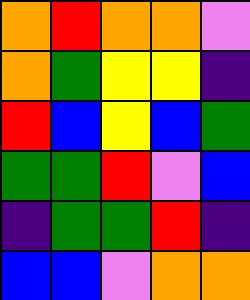[["orange", "red", "orange", "orange", "violet"], ["orange", "green", "yellow", "yellow", "indigo"], ["red", "blue", "yellow", "blue", "green"], ["green", "green", "red", "violet", "blue"], ["indigo", "green", "green", "red", "indigo"], ["blue", "blue", "violet", "orange", "orange"]]